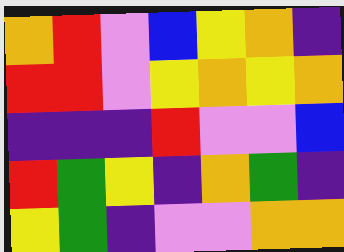[["orange", "red", "violet", "blue", "yellow", "orange", "indigo"], ["red", "red", "violet", "yellow", "orange", "yellow", "orange"], ["indigo", "indigo", "indigo", "red", "violet", "violet", "blue"], ["red", "green", "yellow", "indigo", "orange", "green", "indigo"], ["yellow", "green", "indigo", "violet", "violet", "orange", "orange"]]